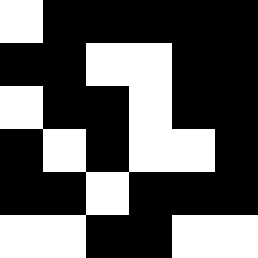[["white", "black", "black", "black", "black", "black"], ["black", "black", "white", "white", "black", "black"], ["white", "black", "black", "white", "black", "black"], ["black", "white", "black", "white", "white", "black"], ["black", "black", "white", "black", "black", "black"], ["white", "white", "black", "black", "white", "white"]]